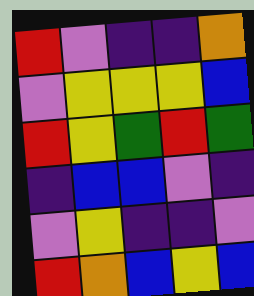[["red", "violet", "indigo", "indigo", "orange"], ["violet", "yellow", "yellow", "yellow", "blue"], ["red", "yellow", "green", "red", "green"], ["indigo", "blue", "blue", "violet", "indigo"], ["violet", "yellow", "indigo", "indigo", "violet"], ["red", "orange", "blue", "yellow", "blue"]]